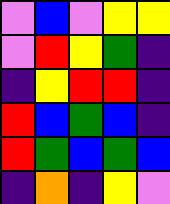[["violet", "blue", "violet", "yellow", "yellow"], ["violet", "red", "yellow", "green", "indigo"], ["indigo", "yellow", "red", "red", "indigo"], ["red", "blue", "green", "blue", "indigo"], ["red", "green", "blue", "green", "blue"], ["indigo", "orange", "indigo", "yellow", "violet"]]